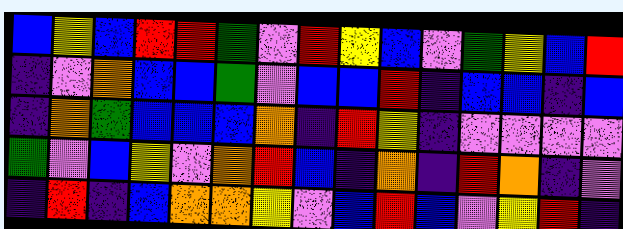[["blue", "yellow", "blue", "red", "red", "green", "violet", "red", "yellow", "blue", "violet", "green", "yellow", "blue", "red"], ["indigo", "violet", "orange", "blue", "blue", "green", "violet", "blue", "blue", "red", "indigo", "blue", "blue", "indigo", "blue"], ["indigo", "orange", "green", "blue", "blue", "blue", "orange", "indigo", "red", "yellow", "indigo", "violet", "violet", "violet", "violet"], ["green", "violet", "blue", "yellow", "violet", "orange", "red", "blue", "indigo", "orange", "indigo", "red", "orange", "indigo", "violet"], ["indigo", "red", "indigo", "blue", "orange", "orange", "yellow", "violet", "blue", "red", "blue", "violet", "yellow", "red", "indigo"]]